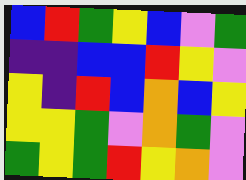[["blue", "red", "green", "yellow", "blue", "violet", "green"], ["indigo", "indigo", "blue", "blue", "red", "yellow", "violet"], ["yellow", "indigo", "red", "blue", "orange", "blue", "yellow"], ["yellow", "yellow", "green", "violet", "orange", "green", "violet"], ["green", "yellow", "green", "red", "yellow", "orange", "violet"]]